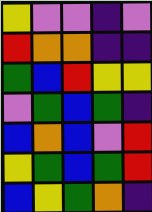[["yellow", "violet", "violet", "indigo", "violet"], ["red", "orange", "orange", "indigo", "indigo"], ["green", "blue", "red", "yellow", "yellow"], ["violet", "green", "blue", "green", "indigo"], ["blue", "orange", "blue", "violet", "red"], ["yellow", "green", "blue", "green", "red"], ["blue", "yellow", "green", "orange", "indigo"]]